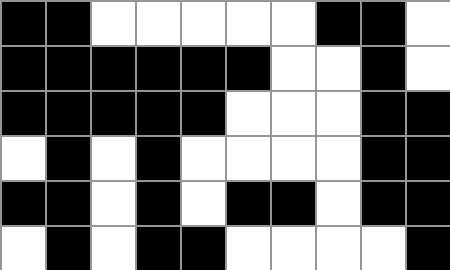[["black", "black", "white", "white", "white", "white", "white", "black", "black", "white"], ["black", "black", "black", "black", "black", "black", "white", "white", "black", "white"], ["black", "black", "black", "black", "black", "white", "white", "white", "black", "black"], ["white", "black", "white", "black", "white", "white", "white", "white", "black", "black"], ["black", "black", "white", "black", "white", "black", "black", "white", "black", "black"], ["white", "black", "white", "black", "black", "white", "white", "white", "white", "black"]]